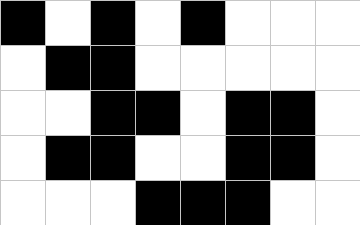[["black", "white", "black", "white", "black", "white", "white", "white"], ["white", "black", "black", "white", "white", "white", "white", "white"], ["white", "white", "black", "black", "white", "black", "black", "white"], ["white", "black", "black", "white", "white", "black", "black", "white"], ["white", "white", "white", "black", "black", "black", "white", "white"]]